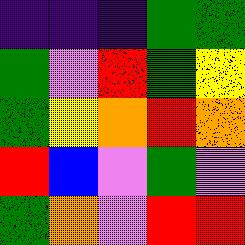[["indigo", "indigo", "indigo", "green", "green"], ["green", "violet", "red", "green", "yellow"], ["green", "yellow", "orange", "red", "orange"], ["red", "blue", "violet", "green", "violet"], ["green", "orange", "violet", "red", "red"]]